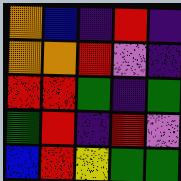[["orange", "blue", "indigo", "red", "indigo"], ["orange", "orange", "red", "violet", "indigo"], ["red", "red", "green", "indigo", "green"], ["green", "red", "indigo", "red", "violet"], ["blue", "red", "yellow", "green", "green"]]